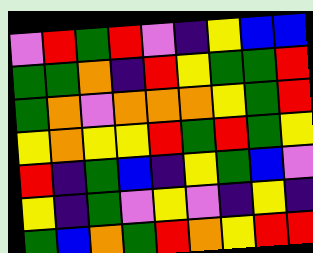[["violet", "red", "green", "red", "violet", "indigo", "yellow", "blue", "blue"], ["green", "green", "orange", "indigo", "red", "yellow", "green", "green", "red"], ["green", "orange", "violet", "orange", "orange", "orange", "yellow", "green", "red"], ["yellow", "orange", "yellow", "yellow", "red", "green", "red", "green", "yellow"], ["red", "indigo", "green", "blue", "indigo", "yellow", "green", "blue", "violet"], ["yellow", "indigo", "green", "violet", "yellow", "violet", "indigo", "yellow", "indigo"], ["green", "blue", "orange", "green", "red", "orange", "yellow", "red", "red"]]